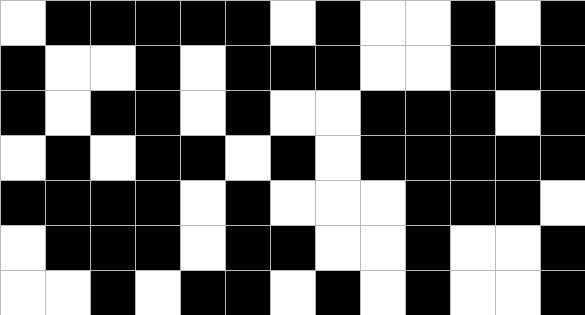[["white", "black", "black", "black", "black", "black", "white", "black", "white", "white", "black", "white", "black"], ["black", "white", "white", "black", "white", "black", "black", "black", "white", "white", "black", "black", "black"], ["black", "white", "black", "black", "white", "black", "white", "white", "black", "black", "black", "white", "black"], ["white", "black", "white", "black", "black", "white", "black", "white", "black", "black", "black", "black", "black"], ["black", "black", "black", "black", "white", "black", "white", "white", "white", "black", "black", "black", "white"], ["white", "black", "black", "black", "white", "black", "black", "white", "white", "black", "white", "white", "black"], ["white", "white", "black", "white", "black", "black", "white", "black", "white", "black", "white", "white", "black"]]